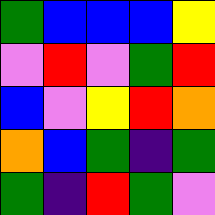[["green", "blue", "blue", "blue", "yellow"], ["violet", "red", "violet", "green", "red"], ["blue", "violet", "yellow", "red", "orange"], ["orange", "blue", "green", "indigo", "green"], ["green", "indigo", "red", "green", "violet"]]